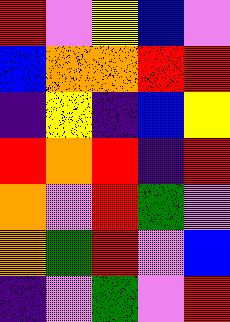[["red", "violet", "yellow", "blue", "violet"], ["blue", "orange", "orange", "red", "red"], ["indigo", "yellow", "indigo", "blue", "yellow"], ["red", "orange", "red", "indigo", "red"], ["orange", "violet", "red", "green", "violet"], ["orange", "green", "red", "violet", "blue"], ["indigo", "violet", "green", "violet", "red"]]